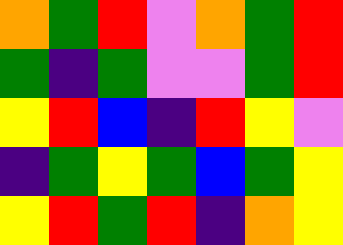[["orange", "green", "red", "violet", "orange", "green", "red"], ["green", "indigo", "green", "violet", "violet", "green", "red"], ["yellow", "red", "blue", "indigo", "red", "yellow", "violet"], ["indigo", "green", "yellow", "green", "blue", "green", "yellow"], ["yellow", "red", "green", "red", "indigo", "orange", "yellow"]]